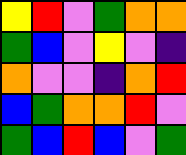[["yellow", "red", "violet", "green", "orange", "orange"], ["green", "blue", "violet", "yellow", "violet", "indigo"], ["orange", "violet", "violet", "indigo", "orange", "red"], ["blue", "green", "orange", "orange", "red", "violet"], ["green", "blue", "red", "blue", "violet", "green"]]